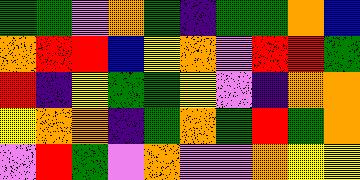[["green", "green", "violet", "orange", "green", "indigo", "green", "green", "orange", "blue"], ["orange", "red", "red", "blue", "yellow", "orange", "violet", "red", "red", "green"], ["red", "indigo", "yellow", "green", "green", "yellow", "violet", "indigo", "orange", "orange"], ["yellow", "orange", "orange", "indigo", "green", "orange", "green", "red", "green", "orange"], ["violet", "red", "green", "violet", "orange", "violet", "violet", "orange", "yellow", "yellow"]]